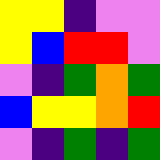[["yellow", "yellow", "indigo", "violet", "violet"], ["yellow", "blue", "red", "red", "violet"], ["violet", "indigo", "green", "orange", "green"], ["blue", "yellow", "yellow", "orange", "red"], ["violet", "indigo", "green", "indigo", "green"]]